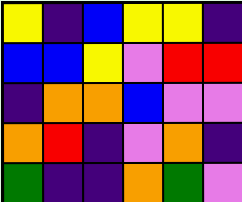[["yellow", "indigo", "blue", "yellow", "yellow", "indigo"], ["blue", "blue", "yellow", "violet", "red", "red"], ["indigo", "orange", "orange", "blue", "violet", "violet"], ["orange", "red", "indigo", "violet", "orange", "indigo"], ["green", "indigo", "indigo", "orange", "green", "violet"]]